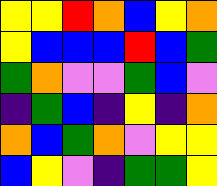[["yellow", "yellow", "red", "orange", "blue", "yellow", "orange"], ["yellow", "blue", "blue", "blue", "red", "blue", "green"], ["green", "orange", "violet", "violet", "green", "blue", "violet"], ["indigo", "green", "blue", "indigo", "yellow", "indigo", "orange"], ["orange", "blue", "green", "orange", "violet", "yellow", "yellow"], ["blue", "yellow", "violet", "indigo", "green", "green", "yellow"]]